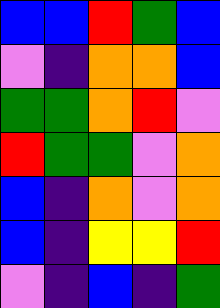[["blue", "blue", "red", "green", "blue"], ["violet", "indigo", "orange", "orange", "blue"], ["green", "green", "orange", "red", "violet"], ["red", "green", "green", "violet", "orange"], ["blue", "indigo", "orange", "violet", "orange"], ["blue", "indigo", "yellow", "yellow", "red"], ["violet", "indigo", "blue", "indigo", "green"]]